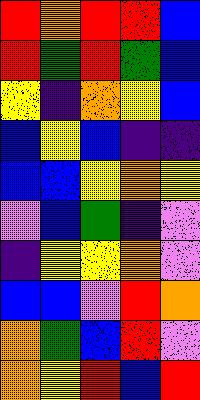[["red", "orange", "red", "red", "blue"], ["red", "green", "red", "green", "blue"], ["yellow", "indigo", "orange", "yellow", "blue"], ["blue", "yellow", "blue", "indigo", "indigo"], ["blue", "blue", "yellow", "orange", "yellow"], ["violet", "blue", "green", "indigo", "violet"], ["indigo", "yellow", "yellow", "orange", "violet"], ["blue", "blue", "violet", "red", "orange"], ["orange", "green", "blue", "red", "violet"], ["orange", "yellow", "red", "blue", "red"]]